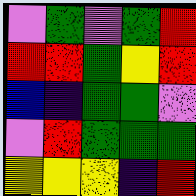[["violet", "green", "violet", "green", "red"], ["red", "red", "green", "yellow", "red"], ["blue", "indigo", "green", "green", "violet"], ["violet", "red", "green", "green", "green"], ["yellow", "yellow", "yellow", "indigo", "red"]]